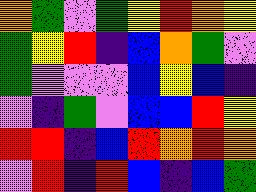[["orange", "green", "violet", "green", "yellow", "red", "orange", "yellow"], ["green", "yellow", "red", "indigo", "blue", "orange", "green", "violet"], ["green", "violet", "violet", "violet", "blue", "yellow", "blue", "indigo"], ["violet", "indigo", "green", "violet", "blue", "blue", "red", "yellow"], ["red", "red", "indigo", "blue", "red", "orange", "red", "orange"], ["violet", "red", "indigo", "red", "blue", "indigo", "blue", "green"]]